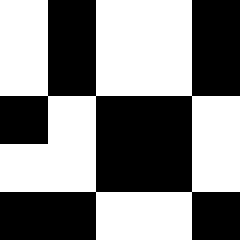[["white", "black", "white", "white", "black"], ["white", "black", "white", "white", "black"], ["black", "white", "black", "black", "white"], ["white", "white", "black", "black", "white"], ["black", "black", "white", "white", "black"]]